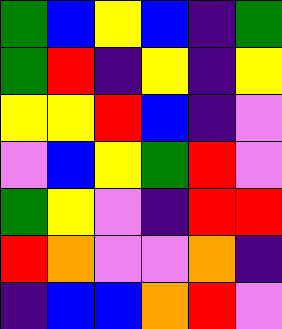[["green", "blue", "yellow", "blue", "indigo", "green"], ["green", "red", "indigo", "yellow", "indigo", "yellow"], ["yellow", "yellow", "red", "blue", "indigo", "violet"], ["violet", "blue", "yellow", "green", "red", "violet"], ["green", "yellow", "violet", "indigo", "red", "red"], ["red", "orange", "violet", "violet", "orange", "indigo"], ["indigo", "blue", "blue", "orange", "red", "violet"]]